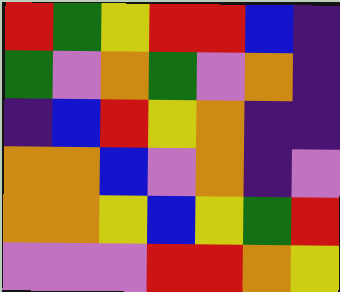[["red", "green", "yellow", "red", "red", "blue", "indigo"], ["green", "violet", "orange", "green", "violet", "orange", "indigo"], ["indigo", "blue", "red", "yellow", "orange", "indigo", "indigo"], ["orange", "orange", "blue", "violet", "orange", "indigo", "violet"], ["orange", "orange", "yellow", "blue", "yellow", "green", "red"], ["violet", "violet", "violet", "red", "red", "orange", "yellow"]]